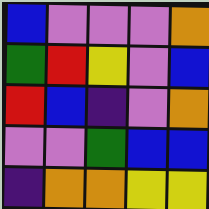[["blue", "violet", "violet", "violet", "orange"], ["green", "red", "yellow", "violet", "blue"], ["red", "blue", "indigo", "violet", "orange"], ["violet", "violet", "green", "blue", "blue"], ["indigo", "orange", "orange", "yellow", "yellow"]]